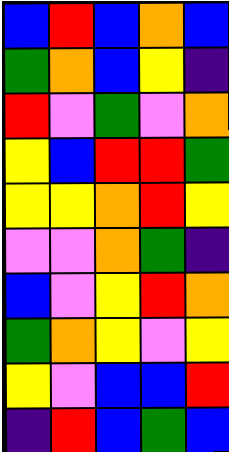[["blue", "red", "blue", "orange", "blue"], ["green", "orange", "blue", "yellow", "indigo"], ["red", "violet", "green", "violet", "orange"], ["yellow", "blue", "red", "red", "green"], ["yellow", "yellow", "orange", "red", "yellow"], ["violet", "violet", "orange", "green", "indigo"], ["blue", "violet", "yellow", "red", "orange"], ["green", "orange", "yellow", "violet", "yellow"], ["yellow", "violet", "blue", "blue", "red"], ["indigo", "red", "blue", "green", "blue"]]